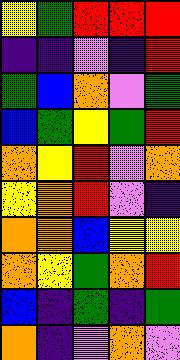[["yellow", "green", "red", "red", "red"], ["indigo", "indigo", "violet", "indigo", "red"], ["green", "blue", "orange", "violet", "green"], ["blue", "green", "yellow", "green", "red"], ["orange", "yellow", "red", "violet", "orange"], ["yellow", "orange", "red", "violet", "indigo"], ["orange", "orange", "blue", "yellow", "yellow"], ["orange", "yellow", "green", "orange", "red"], ["blue", "indigo", "green", "indigo", "green"], ["orange", "indigo", "violet", "orange", "violet"]]